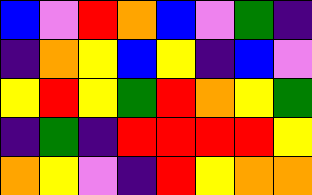[["blue", "violet", "red", "orange", "blue", "violet", "green", "indigo"], ["indigo", "orange", "yellow", "blue", "yellow", "indigo", "blue", "violet"], ["yellow", "red", "yellow", "green", "red", "orange", "yellow", "green"], ["indigo", "green", "indigo", "red", "red", "red", "red", "yellow"], ["orange", "yellow", "violet", "indigo", "red", "yellow", "orange", "orange"]]